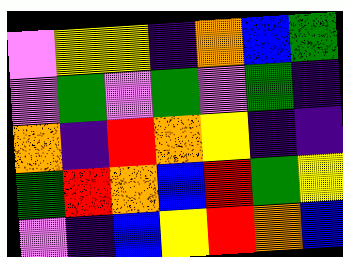[["violet", "yellow", "yellow", "indigo", "orange", "blue", "green"], ["violet", "green", "violet", "green", "violet", "green", "indigo"], ["orange", "indigo", "red", "orange", "yellow", "indigo", "indigo"], ["green", "red", "orange", "blue", "red", "green", "yellow"], ["violet", "indigo", "blue", "yellow", "red", "orange", "blue"]]